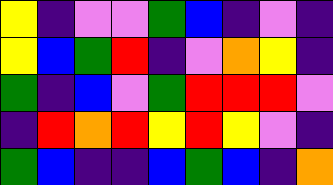[["yellow", "indigo", "violet", "violet", "green", "blue", "indigo", "violet", "indigo"], ["yellow", "blue", "green", "red", "indigo", "violet", "orange", "yellow", "indigo"], ["green", "indigo", "blue", "violet", "green", "red", "red", "red", "violet"], ["indigo", "red", "orange", "red", "yellow", "red", "yellow", "violet", "indigo"], ["green", "blue", "indigo", "indigo", "blue", "green", "blue", "indigo", "orange"]]